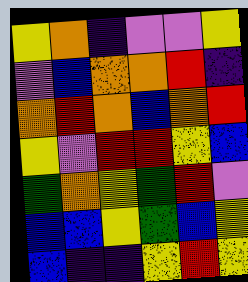[["yellow", "orange", "indigo", "violet", "violet", "yellow"], ["violet", "blue", "orange", "orange", "red", "indigo"], ["orange", "red", "orange", "blue", "orange", "red"], ["yellow", "violet", "red", "red", "yellow", "blue"], ["green", "orange", "yellow", "green", "red", "violet"], ["blue", "blue", "yellow", "green", "blue", "yellow"], ["blue", "indigo", "indigo", "yellow", "red", "yellow"]]